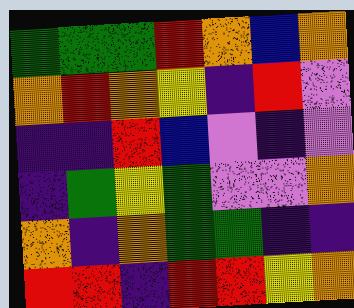[["green", "green", "green", "red", "orange", "blue", "orange"], ["orange", "red", "orange", "yellow", "indigo", "red", "violet"], ["indigo", "indigo", "red", "blue", "violet", "indigo", "violet"], ["indigo", "green", "yellow", "green", "violet", "violet", "orange"], ["orange", "indigo", "orange", "green", "green", "indigo", "indigo"], ["red", "red", "indigo", "red", "red", "yellow", "orange"]]